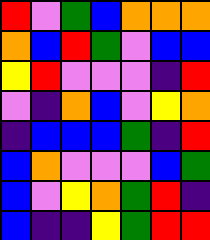[["red", "violet", "green", "blue", "orange", "orange", "orange"], ["orange", "blue", "red", "green", "violet", "blue", "blue"], ["yellow", "red", "violet", "violet", "violet", "indigo", "red"], ["violet", "indigo", "orange", "blue", "violet", "yellow", "orange"], ["indigo", "blue", "blue", "blue", "green", "indigo", "red"], ["blue", "orange", "violet", "violet", "violet", "blue", "green"], ["blue", "violet", "yellow", "orange", "green", "red", "indigo"], ["blue", "indigo", "indigo", "yellow", "green", "red", "red"]]